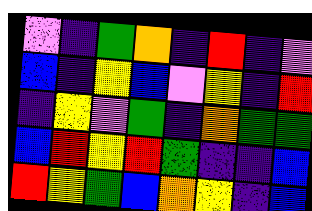[["violet", "indigo", "green", "orange", "indigo", "red", "indigo", "violet"], ["blue", "indigo", "yellow", "blue", "violet", "yellow", "indigo", "red"], ["indigo", "yellow", "violet", "green", "indigo", "orange", "green", "green"], ["blue", "red", "yellow", "red", "green", "indigo", "indigo", "blue"], ["red", "yellow", "green", "blue", "orange", "yellow", "indigo", "blue"]]